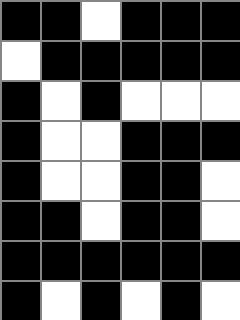[["black", "black", "white", "black", "black", "black"], ["white", "black", "black", "black", "black", "black"], ["black", "white", "black", "white", "white", "white"], ["black", "white", "white", "black", "black", "black"], ["black", "white", "white", "black", "black", "white"], ["black", "black", "white", "black", "black", "white"], ["black", "black", "black", "black", "black", "black"], ["black", "white", "black", "white", "black", "white"]]